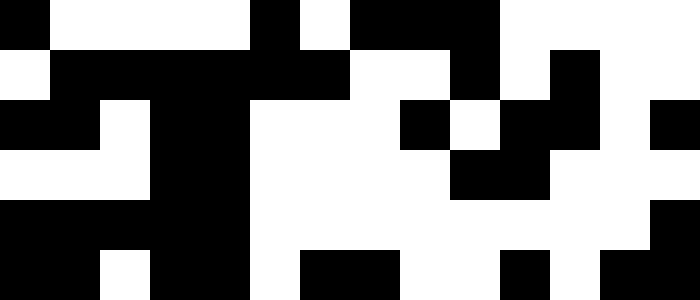[["black", "white", "white", "white", "white", "black", "white", "black", "black", "black", "white", "white", "white", "white"], ["white", "black", "black", "black", "black", "black", "black", "white", "white", "black", "white", "black", "white", "white"], ["black", "black", "white", "black", "black", "white", "white", "white", "black", "white", "black", "black", "white", "black"], ["white", "white", "white", "black", "black", "white", "white", "white", "white", "black", "black", "white", "white", "white"], ["black", "black", "black", "black", "black", "white", "white", "white", "white", "white", "white", "white", "white", "black"], ["black", "black", "white", "black", "black", "white", "black", "black", "white", "white", "black", "white", "black", "black"]]